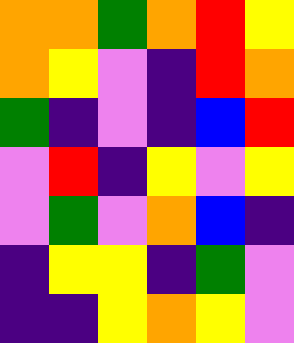[["orange", "orange", "green", "orange", "red", "yellow"], ["orange", "yellow", "violet", "indigo", "red", "orange"], ["green", "indigo", "violet", "indigo", "blue", "red"], ["violet", "red", "indigo", "yellow", "violet", "yellow"], ["violet", "green", "violet", "orange", "blue", "indigo"], ["indigo", "yellow", "yellow", "indigo", "green", "violet"], ["indigo", "indigo", "yellow", "orange", "yellow", "violet"]]